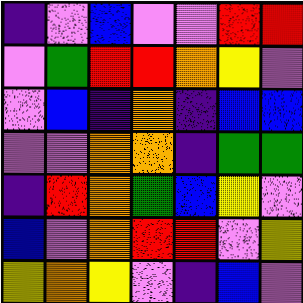[["indigo", "violet", "blue", "violet", "violet", "red", "red"], ["violet", "green", "red", "red", "orange", "yellow", "violet"], ["violet", "blue", "indigo", "orange", "indigo", "blue", "blue"], ["violet", "violet", "orange", "orange", "indigo", "green", "green"], ["indigo", "red", "orange", "green", "blue", "yellow", "violet"], ["blue", "violet", "orange", "red", "red", "violet", "yellow"], ["yellow", "orange", "yellow", "violet", "indigo", "blue", "violet"]]